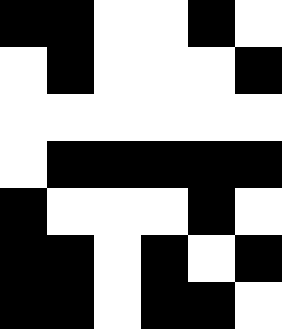[["black", "black", "white", "white", "black", "white"], ["white", "black", "white", "white", "white", "black"], ["white", "white", "white", "white", "white", "white"], ["white", "black", "black", "black", "black", "black"], ["black", "white", "white", "white", "black", "white"], ["black", "black", "white", "black", "white", "black"], ["black", "black", "white", "black", "black", "white"]]